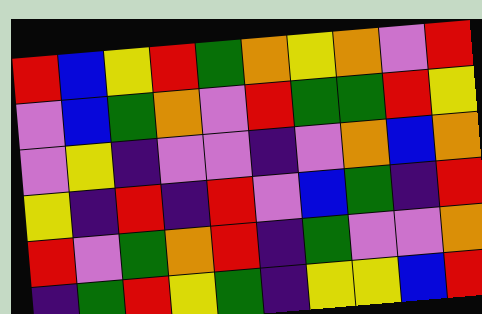[["red", "blue", "yellow", "red", "green", "orange", "yellow", "orange", "violet", "red"], ["violet", "blue", "green", "orange", "violet", "red", "green", "green", "red", "yellow"], ["violet", "yellow", "indigo", "violet", "violet", "indigo", "violet", "orange", "blue", "orange"], ["yellow", "indigo", "red", "indigo", "red", "violet", "blue", "green", "indigo", "red"], ["red", "violet", "green", "orange", "red", "indigo", "green", "violet", "violet", "orange"], ["indigo", "green", "red", "yellow", "green", "indigo", "yellow", "yellow", "blue", "red"]]